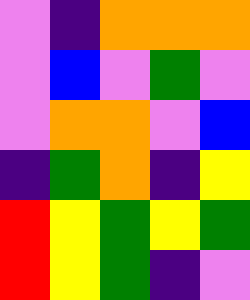[["violet", "indigo", "orange", "orange", "orange"], ["violet", "blue", "violet", "green", "violet"], ["violet", "orange", "orange", "violet", "blue"], ["indigo", "green", "orange", "indigo", "yellow"], ["red", "yellow", "green", "yellow", "green"], ["red", "yellow", "green", "indigo", "violet"]]